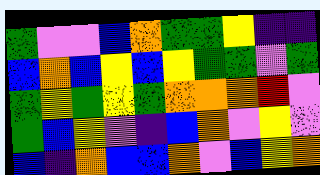[["green", "violet", "violet", "blue", "orange", "green", "green", "yellow", "indigo", "indigo"], ["blue", "orange", "blue", "yellow", "blue", "yellow", "green", "green", "violet", "green"], ["green", "yellow", "green", "yellow", "green", "orange", "orange", "orange", "red", "violet"], ["green", "blue", "yellow", "violet", "indigo", "blue", "orange", "violet", "yellow", "violet"], ["blue", "indigo", "orange", "blue", "blue", "orange", "violet", "blue", "yellow", "orange"]]